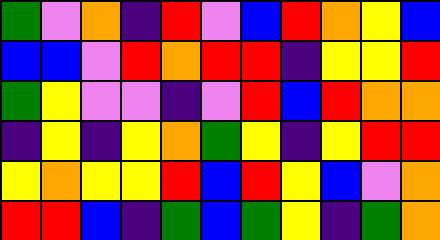[["green", "violet", "orange", "indigo", "red", "violet", "blue", "red", "orange", "yellow", "blue"], ["blue", "blue", "violet", "red", "orange", "red", "red", "indigo", "yellow", "yellow", "red"], ["green", "yellow", "violet", "violet", "indigo", "violet", "red", "blue", "red", "orange", "orange"], ["indigo", "yellow", "indigo", "yellow", "orange", "green", "yellow", "indigo", "yellow", "red", "red"], ["yellow", "orange", "yellow", "yellow", "red", "blue", "red", "yellow", "blue", "violet", "orange"], ["red", "red", "blue", "indigo", "green", "blue", "green", "yellow", "indigo", "green", "orange"]]